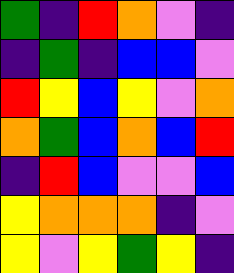[["green", "indigo", "red", "orange", "violet", "indigo"], ["indigo", "green", "indigo", "blue", "blue", "violet"], ["red", "yellow", "blue", "yellow", "violet", "orange"], ["orange", "green", "blue", "orange", "blue", "red"], ["indigo", "red", "blue", "violet", "violet", "blue"], ["yellow", "orange", "orange", "orange", "indigo", "violet"], ["yellow", "violet", "yellow", "green", "yellow", "indigo"]]